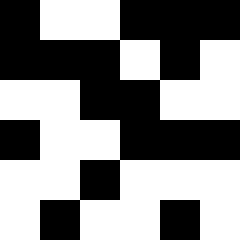[["black", "white", "white", "black", "black", "black"], ["black", "black", "black", "white", "black", "white"], ["white", "white", "black", "black", "white", "white"], ["black", "white", "white", "black", "black", "black"], ["white", "white", "black", "white", "white", "white"], ["white", "black", "white", "white", "black", "white"]]